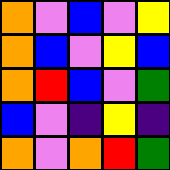[["orange", "violet", "blue", "violet", "yellow"], ["orange", "blue", "violet", "yellow", "blue"], ["orange", "red", "blue", "violet", "green"], ["blue", "violet", "indigo", "yellow", "indigo"], ["orange", "violet", "orange", "red", "green"]]